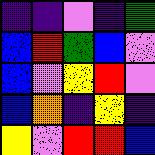[["indigo", "indigo", "violet", "indigo", "green"], ["blue", "red", "green", "blue", "violet"], ["blue", "violet", "yellow", "red", "violet"], ["blue", "orange", "indigo", "yellow", "indigo"], ["yellow", "violet", "red", "red", "blue"]]